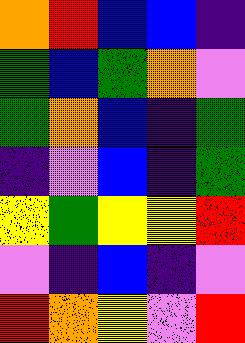[["orange", "red", "blue", "blue", "indigo"], ["green", "blue", "green", "orange", "violet"], ["green", "orange", "blue", "indigo", "green"], ["indigo", "violet", "blue", "indigo", "green"], ["yellow", "green", "yellow", "yellow", "red"], ["violet", "indigo", "blue", "indigo", "violet"], ["red", "orange", "yellow", "violet", "red"]]